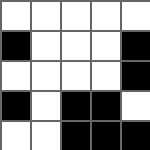[["white", "white", "white", "white", "white"], ["black", "white", "white", "white", "black"], ["white", "white", "white", "white", "black"], ["black", "white", "black", "black", "white"], ["white", "white", "black", "black", "black"]]